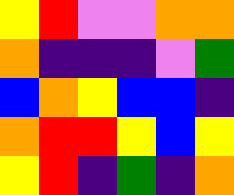[["yellow", "red", "violet", "violet", "orange", "orange"], ["orange", "indigo", "indigo", "indigo", "violet", "green"], ["blue", "orange", "yellow", "blue", "blue", "indigo"], ["orange", "red", "red", "yellow", "blue", "yellow"], ["yellow", "red", "indigo", "green", "indigo", "orange"]]